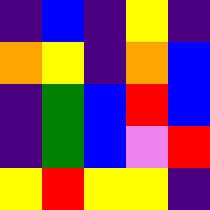[["indigo", "blue", "indigo", "yellow", "indigo"], ["orange", "yellow", "indigo", "orange", "blue"], ["indigo", "green", "blue", "red", "blue"], ["indigo", "green", "blue", "violet", "red"], ["yellow", "red", "yellow", "yellow", "indigo"]]